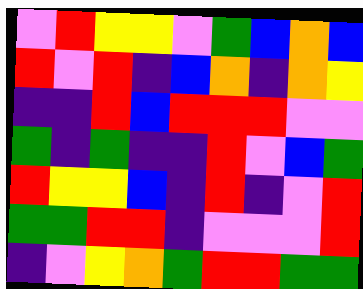[["violet", "red", "yellow", "yellow", "violet", "green", "blue", "orange", "blue"], ["red", "violet", "red", "indigo", "blue", "orange", "indigo", "orange", "yellow"], ["indigo", "indigo", "red", "blue", "red", "red", "red", "violet", "violet"], ["green", "indigo", "green", "indigo", "indigo", "red", "violet", "blue", "green"], ["red", "yellow", "yellow", "blue", "indigo", "red", "indigo", "violet", "red"], ["green", "green", "red", "red", "indigo", "violet", "violet", "violet", "red"], ["indigo", "violet", "yellow", "orange", "green", "red", "red", "green", "green"]]